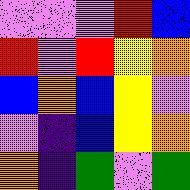[["violet", "violet", "violet", "red", "blue"], ["red", "violet", "red", "yellow", "orange"], ["blue", "orange", "blue", "yellow", "violet"], ["violet", "indigo", "blue", "yellow", "orange"], ["orange", "indigo", "green", "violet", "green"]]